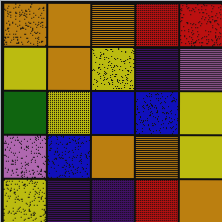[["orange", "orange", "orange", "red", "red"], ["yellow", "orange", "yellow", "indigo", "violet"], ["green", "yellow", "blue", "blue", "yellow"], ["violet", "blue", "orange", "orange", "yellow"], ["yellow", "indigo", "indigo", "red", "orange"]]